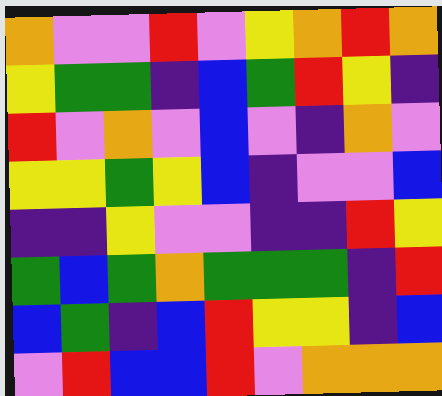[["orange", "violet", "violet", "red", "violet", "yellow", "orange", "red", "orange"], ["yellow", "green", "green", "indigo", "blue", "green", "red", "yellow", "indigo"], ["red", "violet", "orange", "violet", "blue", "violet", "indigo", "orange", "violet"], ["yellow", "yellow", "green", "yellow", "blue", "indigo", "violet", "violet", "blue"], ["indigo", "indigo", "yellow", "violet", "violet", "indigo", "indigo", "red", "yellow"], ["green", "blue", "green", "orange", "green", "green", "green", "indigo", "red"], ["blue", "green", "indigo", "blue", "red", "yellow", "yellow", "indigo", "blue"], ["violet", "red", "blue", "blue", "red", "violet", "orange", "orange", "orange"]]